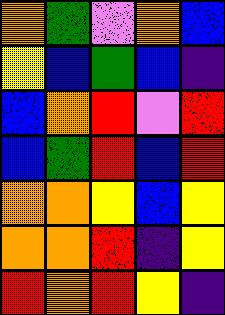[["orange", "green", "violet", "orange", "blue"], ["yellow", "blue", "green", "blue", "indigo"], ["blue", "orange", "red", "violet", "red"], ["blue", "green", "red", "blue", "red"], ["orange", "orange", "yellow", "blue", "yellow"], ["orange", "orange", "red", "indigo", "yellow"], ["red", "orange", "red", "yellow", "indigo"]]